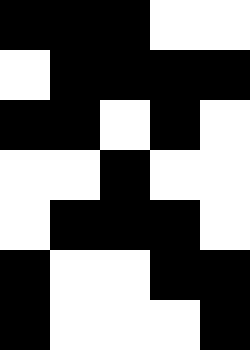[["black", "black", "black", "white", "white"], ["white", "black", "black", "black", "black"], ["black", "black", "white", "black", "white"], ["white", "white", "black", "white", "white"], ["white", "black", "black", "black", "white"], ["black", "white", "white", "black", "black"], ["black", "white", "white", "white", "black"]]